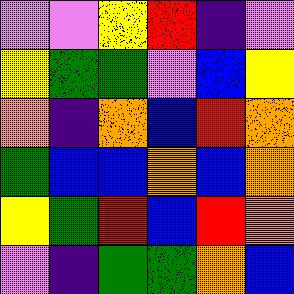[["violet", "violet", "yellow", "red", "indigo", "violet"], ["yellow", "green", "green", "violet", "blue", "yellow"], ["orange", "indigo", "orange", "blue", "red", "orange"], ["green", "blue", "blue", "orange", "blue", "orange"], ["yellow", "green", "red", "blue", "red", "orange"], ["violet", "indigo", "green", "green", "orange", "blue"]]